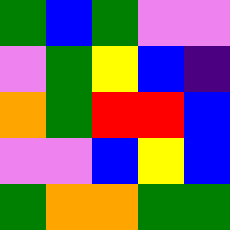[["green", "blue", "green", "violet", "violet"], ["violet", "green", "yellow", "blue", "indigo"], ["orange", "green", "red", "red", "blue"], ["violet", "violet", "blue", "yellow", "blue"], ["green", "orange", "orange", "green", "green"]]